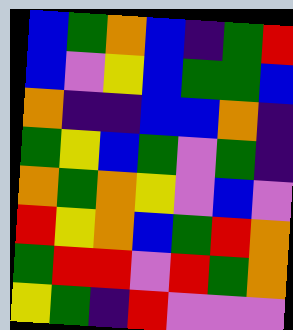[["blue", "green", "orange", "blue", "indigo", "green", "red"], ["blue", "violet", "yellow", "blue", "green", "green", "blue"], ["orange", "indigo", "indigo", "blue", "blue", "orange", "indigo"], ["green", "yellow", "blue", "green", "violet", "green", "indigo"], ["orange", "green", "orange", "yellow", "violet", "blue", "violet"], ["red", "yellow", "orange", "blue", "green", "red", "orange"], ["green", "red", "red", "violet", "red", "green", "orange"], ["yellow", "green", "indigo", "red", "violet", "violet", "violet"]]